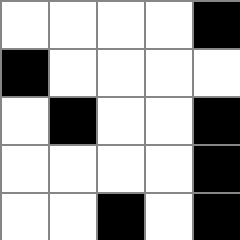[["white", "white", "white", "white", "black"], ["black", "white", "white", "white", "white"], ["white", "black", "white", "white", "black"], ["white", "white", "white", "white", "black"], ["white", "white", "black", "white", "black"]]